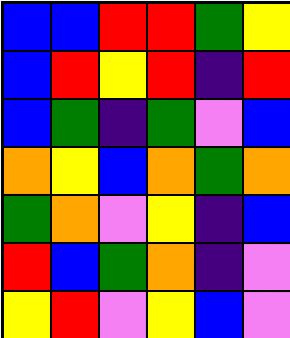[["blue", "blue", "red", "red", "green", "yellow"], ["blue", "red", "yellow", "red", "indigo", "red"], ["blue", "green", "indigo", "green", "violet", "blue"], ["orange", "yellow", "blue", "orange", "green", "orange"], ["green", "orange", "violet", "yellow", "indigo", "blue"], ["red", "blue", "green", "orange", "indigo", "violet"], ["yellow", "red", "violet", "yellow", "blue", "violet"]]